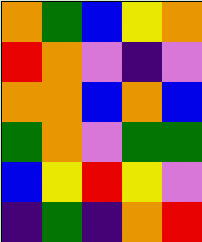[["orange", "green", "blue", "yellow", "orange"], ["red", "orange", "violet", "indigo", "violet"], ["orange", "orange", "blue", "orange", "blue"], ["green", "orange", "violet", "green", "green"], ["blue", "yellow", "red", "yellow", "violet"], ["indigo", "green", "indigo", "orange", "red"]]